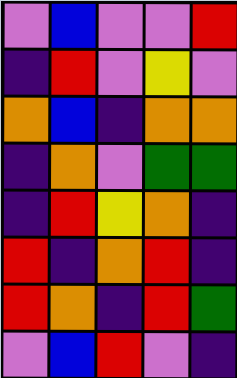[["violet", "blue", "violet", "violet", "red"], ["indigo", "red", "violet", "yellow", "violet"], ["orange", "blue", "indigo", "orange", "orange"], ["indigo", "orange", "violet", "green", "green"], ["indigo", "red", "yellow", "orange", "indigo"], ["red", "indigo", "orange", "red", "indigo"], ["red", "orange", "indigo", "red", "green"], ["violet", "blue", "red", "violet", "indigo"]]